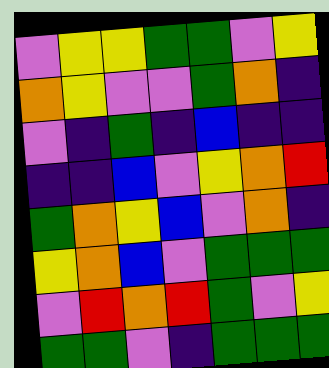[["violet", "yellow", "yellow", "green", "green", "violet", "yellow"], ["orange", "yellow", "violet", "violet", "green", "orange", "indigo"], ["violet", "indigo", "green", "indigo", "blue", "indigo", "indigo"], ["indigo", "indigo", "blue", "violet", "yellow", "orange", "red"], ["green", "orange", "yellow", "blue", "violet", "orange", "indigo"], ["yellow", "orange", "blue", "violet", "green", "green", "green"], ["violet", "red", "orange", "red", "green", "violet", "yellow"], ["green", "green", "violet", "indigo", "green", "green", "green"]]